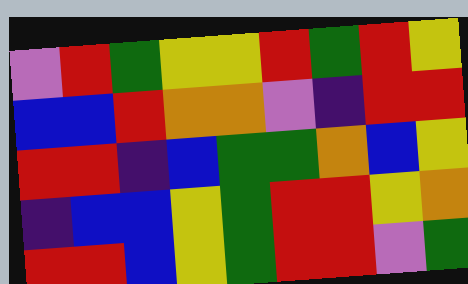[["violet", "red", "green", "yellow", "yellow", "red", "green", "red", "yellow"], ["blue", "blue", "red", "orange", "orange", "violet", "indigo", "red", "red"], ["red", "red", "indigo", "blue", "green", "green", "orange", "blue", "yellow"], ["indigo", "blue", "blue", "yellow", "green", "red", "red", "yellow", "orange"], ["red", "red", "blue", "yellow", "green", "red", "red", "violet", "green"]]